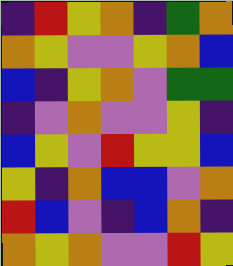[["indigo", "red", "yellow", "orange", "indigo", "green", "orange"], ["orange", "yellow", "violet", "violet", "yellow", "orange", "blue"], ["blue", "indigo", "yellow", "orange", "violet", "green", "green"], ["indigo", "violet", "orange", "violet", "violet", "yellow", "indigo"], ["blue", "yellow", "violet", "red", "yellow", "yellow", "blue"], ["yellow", "indigo", "orange", "blue", "blue", "violet", "orange"], ["red", "blue", "violet", "indigo", "blue", "orange", "indigo"], ["orange", "yellow", "orange", "violet", "violet", "red", "yellow"]]